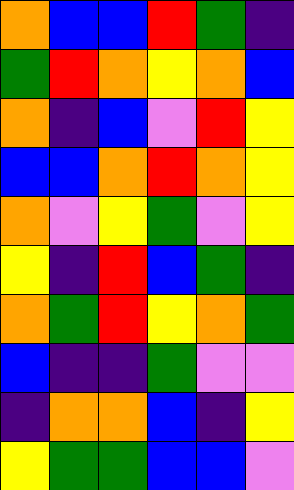[["orange", "blue", "blue", "red", "green", "indigo"], ["green", "red", "orange", "yellow", "orange", "blue"], ["orange", "indigo", "blue", "violet", "red", "yellow"], ["blue", "blue", "orange", "red", "orange", "yellow"], ["orange", "violet", "yellow", "green", "violet", "yellow"], ["yellow", "indigo", "red", "blue", "green", "indigo"], ["orange", "green", "red", "yellow", "orange", "green"], ["blue", "indigo", "indigo", "green", "violet", "violet"], ["indigo", "orange", "orange", "blue", "indigo", "yellow"], ["yellow", "green", "green", "blue", "blue", "violet"]]